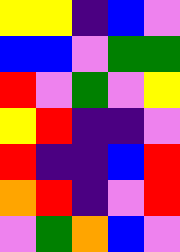[["yellow", "yellow", "indigo", "blue", "violet"], ["blue", "blue", "violet", "green", "green"], ["red", "violet", "green", "violet", "yellow"], ["yellow", "red", "indigo", "indigo", "violet"], ["red", "indigo", "indigo", "blue", "red"], ["orange", "red", "indigo", "violet", "red"], ["violet", "green", "orange", "blue", "violet"]]